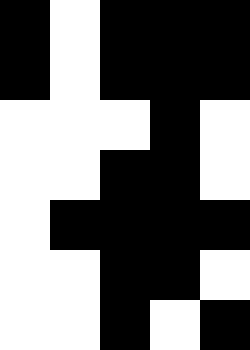[["black", "white", "black", "black", "black"], ["black", "white", "black", "black", "black"], ["white", "white", "white", "black", "white"], ["white", "white", "black", "black", "white"], ["white", "black", "black", "black", "black"], ["white", "white", "black", "black", "white"], ["white", "white", "black", "white", "black"]]